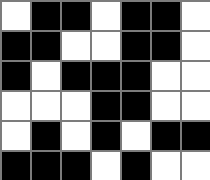[["white", "black", "black", "white", "black", "black", "white"], ["black", "black", "white", "white", "black", "black", "white"], ["black", "white", "black", "black", "black", "white", "white"], ["white", "white", "white", "black", "black", "white", "white"], ["white", "black", "white", "black", "white", "black", "black"], ["black", "black", "black", "white", "black", "white", "white"]]